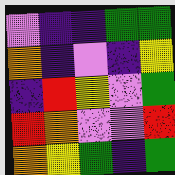[["violet", "indigo", "indigo", "green", "green"], ["orange", "indigo", "violet", "indigo", "yellow"], ["indigo", "red", "yellow", "violet", "green"], ["red", "orange", "violet", "violet", "red"], ["orange", "yellow", "green", "indigo", "green"]]